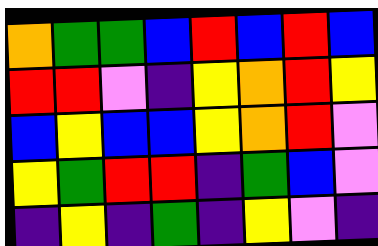[["orange", "green", "green", "blue", "red", "blue", "red", "blue"], ["red", "red", "violet", "indigo", "yellow", "orange", "red", "yellow"], ["blue", "yellow", "blue", "blue", "yellow", "orange", "red", "violet"], ["yellow", "green", "red", "red", "indigo", "green", "blue", "violet"], ["indigo", "yellow", "indigo", "green", "indigo", "yellow", "violet", "indigo"]]